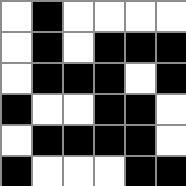[["white", "black", "white", "white", "white", "white"], ["white", "black", "white", "black", "black", "black"], ["white", "black", "black", "black", "white", "black"], ["black", "white", "white", "black", "black", "white"], ["white", "black", "black", "black", "black", "white"], ["black", "white", "white", "white", "black", "black"]]